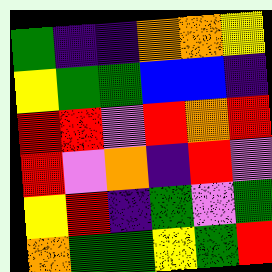[["green", "indigo", "indigo", "orange", "orange", "yellow"], ["yellow", "green", "green", "blue", "blue", "indigo"], ["red", "red", "violet", "red", "orange", "red"], ["red", "violet", "orange", "indigo", "red", "violet"], ["yellow", "red", "indigo", "green", "violet", "green"], ["orange", "green", "green", "yellow", "green", "red"]]